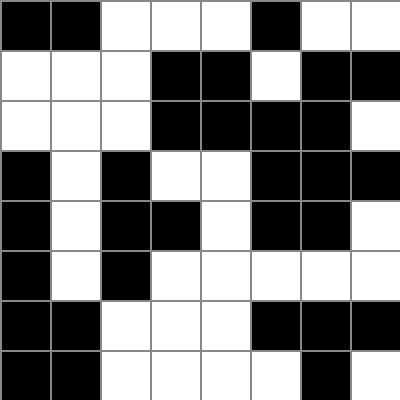[["black", "black", "white", "white", "white", "black", "white", "white"], ["white", "white", "white", "black", "black", "white", "black", "black"], ["white", "white", "white", "black", "black", "black", "black", "white"], ["black", "white", "black", "white", "white", "black", "black", "black"], ["black", "white", "black", "black", "white", "black", "black", "white"], ["black", "white", "black", "white", "white", "white", "white", "white"], ["black", "black", "white", "white", "white", "black", "black", "black"], ["black", "black", "white", "white", "white", "white", "black", "white"]]